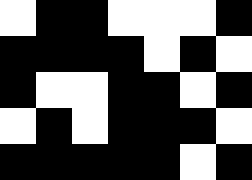[["white", "black", "black", "white", "white", "white", "black"], ["black", "black", "black", "black", "white", "black", "white"], ["black", "white", "white", "black", "black", "white", "black"], ["white", "black", "white", "black", "black", "black", "white"], ["black", "black", "black", "black", "black", "white", "black"]]